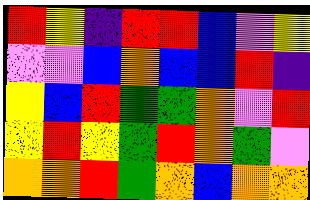[["red", "yellow", "indigo", "red", "red", "blue", "violet", "yellow"], ["violet", "violet", "blue", "orange", "blue", "blue", "red", "indigo"], ["yellow", "blue", "red", "green", "green", "orange", "violet", "red"], ["yellow", "red", "yellow", "green", "red", "orange", "green", "violet"], ["orange", "orange", "red", "green", "orange", "blue", "orange", "orange"]]